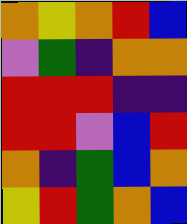[["orange", "yellow", "orange", "red", "blue"], ["violet", "green", "indigo", "orange", "orange"], ["red", "red", "red", "indigo", "indigo"], ["red", "red", "violet", "blue", "red"], ["orange", "indigo", "green", "blue", "orange"], ["yellow", "red", "green", "orange", "blue"]]